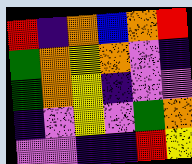[["red", "indigo", "orange", "blue", "orange", "red"], ["green", "orange", "yellow", "orange", "violet", "indigo"], ["green", "orange", "yellow", "indigo", "violet", "violet"], ["indigo", "violet", "yellow", "violet", "green", "orange"], ["violet", "violet", "indigo", "indigo", "red", "yellow"]]